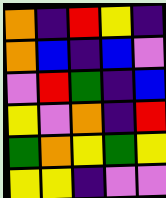[["orange", "indigo", "red", "yellow", "indigo"], ["orange", "blue", "indigo", "blue", "violet"], ["violet", "red", "green", "indigo", "blue"], ["yellow", "violet", "orange", "indigo", "red"], ["green", "orange", "yellow", "green", "yellow"], ["yellow", "yellow", "indigo", "violet", "violet"]]